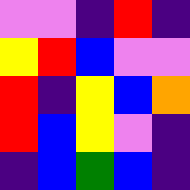[["violet", "violet", "indigo", "red", "indigo"], ["yellow", "red", "blue", "violet", "violet"], ["red", "indigo", "yellow", "blue", "orange"], ["red", "blue", "yellow", "violet", "indigo"], ["indigo", "blue", "green", "blue", "indigo"]]